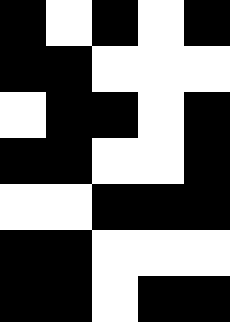[["black", "white", "black", "white", "black"], ["black", "black", "white", "white", "white"], ["white", "black", "black", "white", "black"], ["black", "black", "white", "white", "black"], ["white", "white", "black", "black", "black"], ["black", "black", "white", "white", "white"], ["black", "black", "white", "black", "black"]]